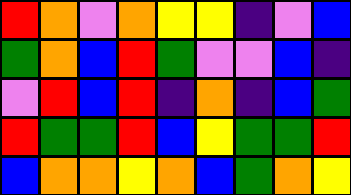[["red", "orange", "violet", "orange", "yellow", "yellow", "indigo", "violet", "blue"], ["green", "orange", "blue", "red", "green", "violet", "violet", "blue", "indigo"], ["violet", "red", "blue", "red", "indigo", "orange", "indigo", "blue", "green"], ["red", "green", "green", "red", "blue", "yellow", "green", "green", "red"], ["blue", "orange", "orange", "yellow", "orange", "blue", "green", "orange", "yellow"]]